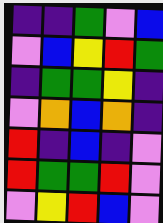[["indigo", "indigo", "green", "violet", "blue"], ["violet", "blue", "yellow", "red", "green"], ["indigo", "green", "green", "yellow", "indigo"], ["violet", "orange", "blue", "orange", "indigo"], ["red", "indigo", "blue", "indigo", "violet"], ["red", "green", "green", "red", "violet"], ["violet", "yellow", "red", "blue", "violet"]]